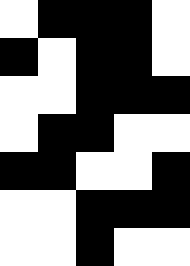[["white", "black", "black", "black", "white"], ["black", "white", "black", "black", "white"], ["white", "white", "black", "black", "black"], ["white", "black", "black", "white", "white"], ["black", "black", "white", "white", "black"], ["white", "white", "black", "black", "black"], ["white", "white", "black", "white", "white"]]